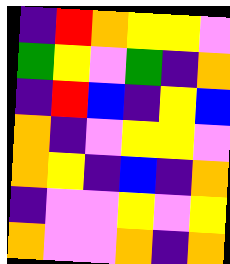[["indigo", "red", "orange", "yellow", "yellow", "violet"], ["green", "yellow", "violet", "green", "indigo", "orange"], ["indigo", "red", "blue", "indigo", "yellow", "blue"], ["orange", "indigo", "violet", "yellow", "yellow", "violet"], ["orange", "yellow", "indigo", "blue", "indigo", "orange"], ["indigo", "violet", "violet", "yellow", "violet", "yellow"], ["orange", "violet", "violet", "orange", "indigo", "orange"]]